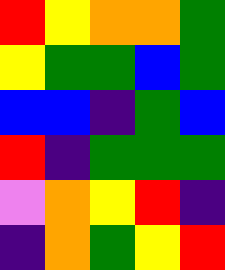[["red", "yellow", "orange", "orange", "green"], ["yellow", "green", "green", "blue", "green"], ["blue", "blue", "indigo", "green", "blue"], ["red", "indigo", "green", "green", "green"], ["violet", "orange", "yellow", "red", "indigo"], ["indigo", "orange", "green", "yellow", "red"]]